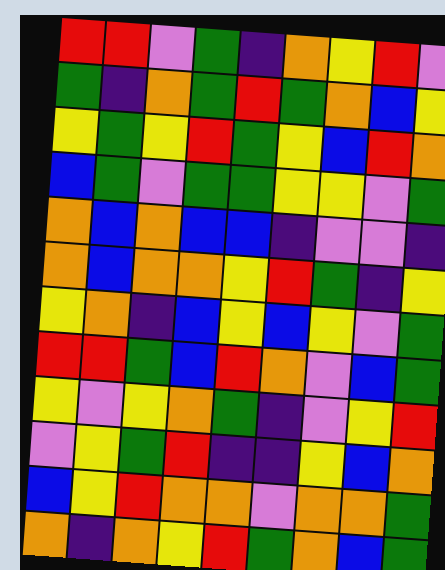[["red", "red", "violet", "green", "indigo", "orange", "yellow", "red", "violet"], ["green", "indigo", "orange", "green", "red", "green", "orange", "blue", "yellow"], ["yellow", "green", "yellow", "red", "green", "yellow", "blue", "red", "orange"], ["blue", "green", "violet", "green", "green", "yellow", "yellow", "violet", "green"], ["orange", "blue", "orange", "blue", "blue", "indigo", "violet", "violet", "indigo"], ["orange", "blue", "orange", "orange", "yellow", "red", "green", "indigo", "yellow"], ["yellow", "orange", "indigo", "blue", "yellow", "blue", "yellow", "violet", "green"], ["red", "red", "green", "blue", "red", "orange", "violet", "blue", "green"], ["yellow", "violet", "yellow", "orange", "green", "indigo", "violet", "yellow", "red"], ["violet", "yellow", "green", "red", "indigo", "indigo", "yellow", "blue", "orange"], ["blue", "yellow", "red", "orange", "orange", "violet", "orange", "orange", "green"], ["orange", "indigo", "orange", "yellow", "red", "green", "orange", "blue", "green"]]